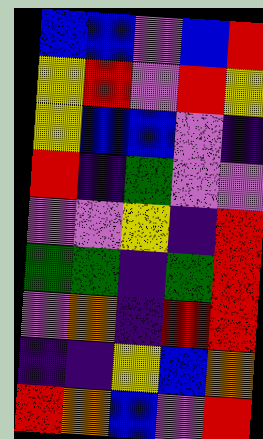[["blue", "blue", "violet", "blue", "red"], ["yellow", "red", "violet", "red", "yellow"], ["yellow", "blue", "blue", "violet", "indigo"], ["red", "indigo", "green", "violet", "violet"], ["violet", "violet", "yellow", "indigo", "red"], ["green", "green", "indigo", "green", "red"], ["violet", "orange", "indigo", "red", "red"], ["indigo", "indigo", "yellow", "blue", "orange"], ["red", "orange", "blue", "violet", "red"]]